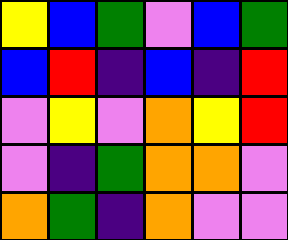[["yellow", "blue", "green", "violet", "blue", "green"], ["blue", "red", "indigo", "blue", "indigo", "red"], ["violet", "yellow", "violet", "orange", "yellow", "red"], ["violet", "indigo", "green", "orange", "orange", "violet"], ["orange", "green", "indigo", "orange", "violet", "violet"]]